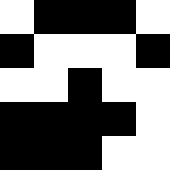[["white", "black", "black", "black", "white"], ["black", "white", "white", "white", "black"], ["white", "white", "black", "white", "white"], ["black", "black", "black", "black", "white"], ["black", "black", "black", "white", "white"]]